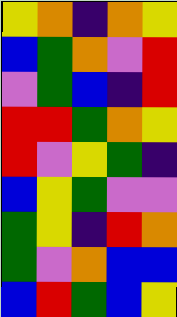[["yellow", "orange", "indigo", "orange", "yellow"], ["blue", "green", "orange", "violet", "red"], ["violet", "green", "blue", "indigo", "red"], ["red", "red", "green", "orange", "yellow"], ["red", "violet", "yellow", "green", "indigo"], ["blue", "yellow", "green", "violet", "violet"], ["green", "yellow", "indigo", "red", "orange"], ["green", "violet", "orange", "blue", "blue"], ["blue", "red", "green", "blue", "yellow"]]